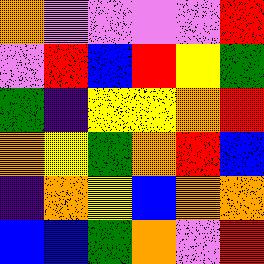[["orange", "violet", "violet", "violet", "violet", "red"], ["violet", "red", "blue", "red", "yellow", "green"], ["green", "indigo", "yellow", "yellow", "orange", "red"], ["orange", "yellow", "green", "orange", "red", "blue"], ["indigo", "orange", "yellow", "blue", "orange", "orange"], ["blue", "blue", "green", "orange", "violet", "red"]]